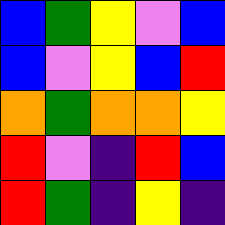[["blue", "green", "yellow", "violet", "blue"], ["blue", "violet", "yellow", "blue", "red"], ["orange", "green", "orange", "orange", "yellow"], ["red", "violet", "indigo", "red", "blue"], ["red", "green", "indigo", "yellow", "indigo"]]